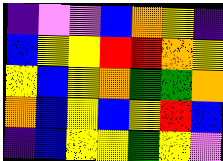[["indigo", "violet", "violet", "blue", "orange", "yellow", "indigo"], ["blue", "yellow", "yellow", "red", "red", "orange", "yellow"], ["yellow", "blue", "yellow", "orange", "green", "green", "orange"], ["orange", "blue", "yellow", "blue", "yellow", "red", "blue"], ["indigo", "blue", "yellow", "yellow", "green", "yellow", "violet"]]